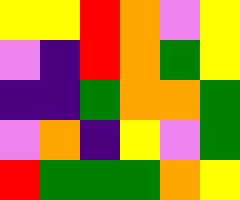[["yellow", "yellow", "red", "orange", "violet", "yellow"], ["violet", "indigo", "red", "orange", "green", "yellow"], ["indigo", "indigo", "green", "orange", "orange", "green"], ["violet", "orange", "indigo", "yellow", "violet", "green"], ["red", "green", "green", "green", "orange", "yellow"]]